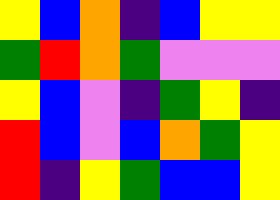[["yellow", "blue", "orange", "indigo", "blue", "yellow", "yellow"], ["green", "red", "orange", "green", "violet", "violet", "violet"], ["yellow", "blue", "violet", "indigo", "green", "yellow", "indigo"], ["red", "blue", "violet", "blue", "orange", "green", "yellow"], ["red", "indigo", "yellow", "green", "blue", "blue", "yellow"]]